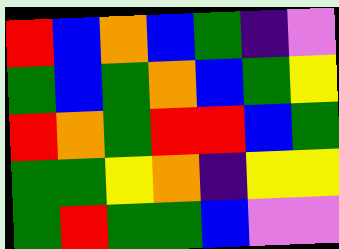[["red", "blue", "orange", "blue", "green", "indigo", "violet"], ["green", "blue", "green", "orange", "blue", "green", "yellow"], ["red", "orange", "green", "red", "red", "blue", "green"], ["green", "green", "yellow", "orange", "indigo", "yellow", "yellow"], ["green", "red", "green", "green", "blue", "violet", "violet"]]